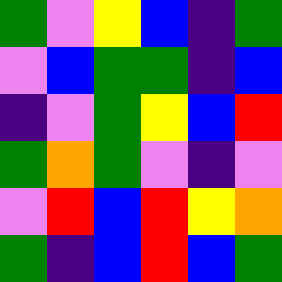[["green", "violet", "yellow", "blue", "indigo", "green"], ["violet", "blue", "green", "green", "indigo", "blue"], ["indigo", "violet", "green", "yellow", "blue", "red"], ["green", "orange", "green", "violet", "indigo", "violet"], ["violet", "red", "blue", "red", "yellow", "orange"], ["green", "indigo", "blue", "red", "blue", "green"]]